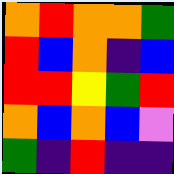[["orange", "red", "orange", "orange", "green"], ["red", "blue", "orange", "indigo", "blue"], ["red", "red", "yellow", "green", "red"], ["orange", "blue", "orange", "blue", "violet"], ["green", "indigo", "red", "indigo", "indigo"]]